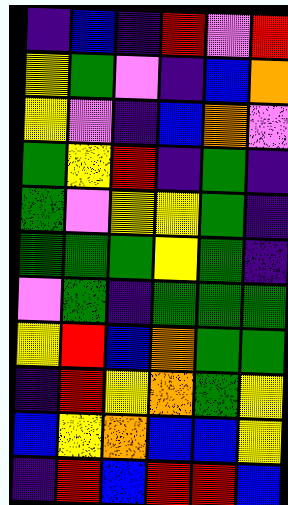[["indigo", "blue", "indigo", "red", "violet", "red"], ["yellow", "green", "violet", "indigo", "blue", "orange"], ["yellow", "violet", "indigo", "blue", "orange", "violet"], ["green", "yellow", "red", "indigo", "green", "indigo"], ["green", "violet", "yellow", "yellow", "green", "indigo"], ["green", "green", "green", "yellow", "green", "indigo"], ["violet", "green", "indigo", "green", "green", "green"], ["yellow", "red", "blue", "orange", "green", "green"], ["indigo", "red", "yellow", "orange", "green", "yellow"], ["blue", "yellow", "orange", "blue", "blue", "yellow"], ["indigo", "red", "blue", "red", "red", "blue"]]